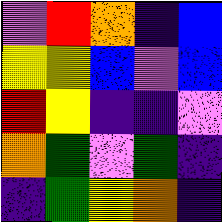[["violet", "red", "orange", "indigo", "blue"], ["yellow", "yellow", "blue", "violet", "blue"], ["red", "yellow", "indigo", "indigo", "violet"], ["orange", "green", "violet", "green", "indigo"], ["indigo", "green", "yellow", "orange", "indigo"]]